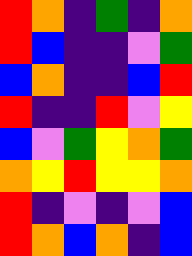[["red", "orange", "indigo", "green", "indigo", "orange"], ["red", "blue", "indigo", "indigo", "violet", "green"], ["blue", "orange", "indigo", "indigo", "blue", "red"], ["red", "indigo", "indigo", "red", "violet", "yellow"], ["blue", "violet", "green", "yellow", "orange", "green"], ["orange", "yellow", "red", "yellow", "yellow", "orange"], ["red", "indigo", "violet", "indigo", "violet", "blue"], ["red", "orange", "blue", "orange", "indigo", "blue"]]